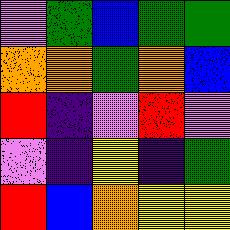[["violet", "green", "blue", "green", "green"], ["orange", "orange", "green", "orange", "blue"], ["red", "indigo", "violet", "red", "violet"], ["violet", "indigo", "yellow", "indigo", "green"], ["red", "blue", "orange", "yellow", "yellow"]]